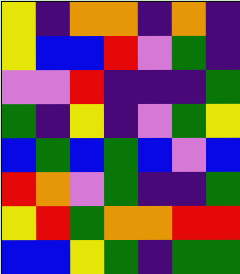[["yellow", "indigo", "orange", "orange", "indigo", "orange", "indigo"], ["yellow", "blue", "blue", "red", "violet", "green", "indigo"], ["violet", "violet", "red", "indigo", "indigo", "indigo", "green"], ["green", "indigo", "yellow", "indigo", "violet", "green", "yellow"], ["blue", "green", "blue", "green", "blue", "violet", "blue"], ["red", "orange", "violet", "green", "indigo", "indigo", "green"], ["yellow", "red", "green", "orange", "orange", "red", "red"], ["blue", "blue", "yellow", "green", "indigo", "green", "green"]]